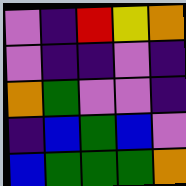[["violet", "indigo", "red", "yellow", "orange"], ["violet", "indigo", "indigo", "violet", "indigo"], ["orange", "green", "violet", "violet", "indigo"], ["indigo", "blue", "green", "blue", "violet"], ["blue", "green", "green", "green", "orange"]]